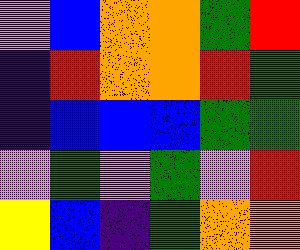[["violet", "blue", "orange", "orange", "green", "red"], ["indigo", "red", "orange", "orange", "red", "green"], ["indigo", "blue", "blue", "blue", "green", "green"], ["violet", "green", "violet", "green", "violet", "red"], ["yellow", "blue", "indigo", "green", "orange", "orange"]]